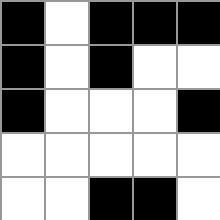[["black", "white", "black", "black", "black"], ["black", "white", "black", "white", "white"], ["black", "white", "white", "white", "black"], ["white", "white", "white", "white", "white"], ["white", "white", "black", "black", "white"]]